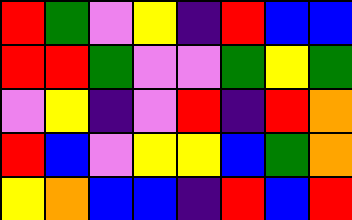[["red", "green", "violet", "yellow", "indigo", "red", "blue", "blue"], ["red", "red", "green", "violet", "violet", "green", "yellow", "green"], ["violet", "yellow", "indigo", "violet", "red", "indigo", "red", "orange"], ["red", "blue", "violet", "yellow", "yellow", "blue", "green", "orange"], ["yellow", "orange", "blue", "blue", "indigo", "red", "blue", "red"]]